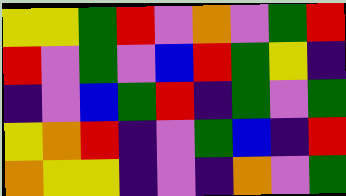[["yellow", "yellow", "green", "red", "violet", "orange", "violet", "green", "red"], ["red", "violet", "green", "violet", "blue", "red", "green", "yellow", "indigo"], ["indigo", "violet", "blue", "green", "red", "indigo", "green", "violet", "green"], ["yellow", "orange", "red", "indigo", "violet", "green", "blue", "indigo", "red"], ["orange", "yellow", "yellow", "indigo", "violet", "indigo", "orange", "violet", "green"]]